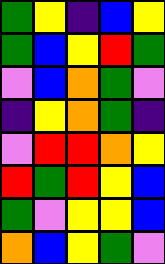[["green", "yellow", "indigo", "blue", "yellow"], ["green", "blue", "yellow", "red", "green"], ["violet", "blue", "orange", "green", "violet"], ["indigo", "yellow", "orange", "green", "indigo"], ["violet", "red", "red", "orange", "yellow"], ["red", "green", "red", "yellow", "blue"], ["green", "violet", "yellow", "yellow", "blue"], ["orange", "blue", "yellow", "green", "violet"]]